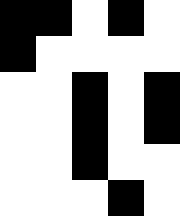[["black", "black", "white", "black", "white"], ["black", "white", "white", "white", "white"], ["white", "white", "black", "white", "black"], ["white", "white", "black", "white", "black"], ["white", "white", "black", "white", "white"], ["white", "white", "white", "black", "white"]]